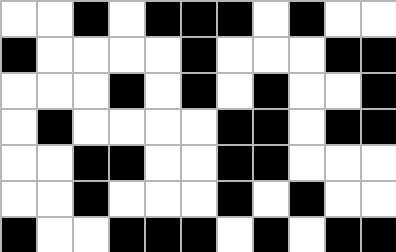[["white", "white", "black", "white", "black", "black", "black", "white", "black", "white", "white"], ["black", "white", "white", "white", "white", "black", "white", "white", "white", "black", "black"], ["white", "white", "white", "black", "white", "black", "white", "black", "white", "white", "black"], ["white", "black", "white", "white", "white", "white", "black", "black", "white", "black", "black"], ["white", "white", "black", "black", "white", "white", "black", "black", "white", "white", "white"], ["white", "white", "black", "white", "white", "white", "black", "white", "black", "white", "white"], ["black", "white", "white", "black", "black", "black", "white", "black", "white", "black", "black"]]